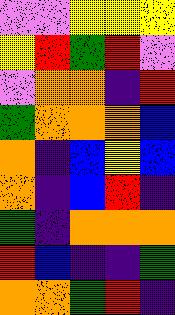[["violet", "violet", "yellow", "yellow", "yellow"], ["yellow", "red", "green", "red", "violet"], ["violet", "orange", "orange", "indigo", "red"], ["green", "orange", "orange", "orange", "blue"], ["orange", "indigo", "blue", "yellow", "blue"], ["orange", "indigo", "blue", "red", "indigo"], ["green", "indigo", "orange", "orange", "orange"], ["red", "blue", "indigo", "indigo", "green"], ["orange", "orange", "green", "red", "indigo"]]